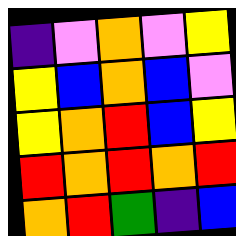[["indigo", "violet", "orange", "violet", "yellow"], ["yellow", "blue", "orange", "blue", "violet"], ["yellow", "orange", "red", "blue", "yellow"], ["red", "orange", "red", "orange", "red"], ["orange", "red", "green", "indigo", "blue"]]